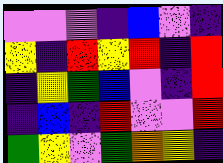[["violet", "violet", "violet", "indigo", "blue", "violet", "indigo"], ["yellow", "indigo", "red", "yellow", "red", "indigo", "red"], ["indigo", "yellow", "green", "blue", "violet", "indigo", "red"], ["indigo", "blue", "indigo", "red", "violet", "violet", "red"], ["green", "yellow", "violet", "green", "orange", "yellow", "indigo"]]